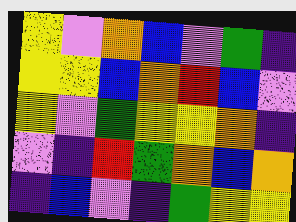[["yellow", "violet", "orange", "blue", "violet", "green", "indigo"], ["yellow", "yellow", "blue", "orange", "red", "blue", "violet"], ["yellow", "violet", "green", "yellow", "yellow", "orange", "indigo"], ["violet", "indigo", "red", "green", "orange", "blue", "orange"], ["indigo", "blue", "violet", "indigo", "green", "yellow", "yellow"]]